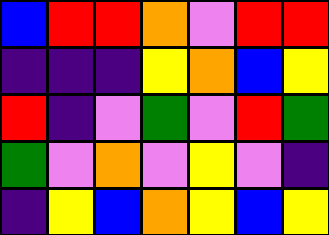[["blue", "red", "red", "orange", "violet", "red", "red"], ["indigo", "indigo", "indigo", "yellow", "orange", "blue", "yellow"], ["red", "indigo", "violet", "green", "violet", "red", "green"], ["green", "violet", "orange", "violet", "yellow", "violet", "indigo"], ["indigo", "yellow", "blue", "orange", "yellow", "blue", "yellow"]]